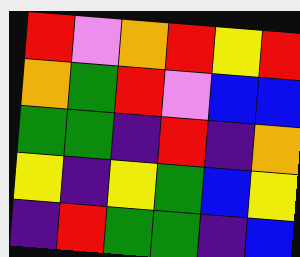[["red", "violet", "orange", "red", "yellow", "red"], ["orange", "green", "red", "violet", "blue", "blue"], ["green", "green", "indigo", "red", "indigo", "orange"], ["yellow", "indigo", "yellow", "green", "blue", "yellow"], ["indigo", "red", "green", "green", "indigo", "blue"]]